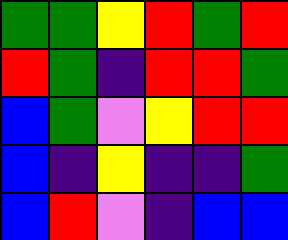[["green", "green", "yellow", "red", "green", "red"], ["red", "green", "indigo", "red", "red", "green"], ["blue", "green", "violet", "yellow", "red", "red"], ["blue", "indigo", "yellow", "indigo", "indigo", "green"], ["blue", "red", "violet", "indigo", "blue", "blue"]]